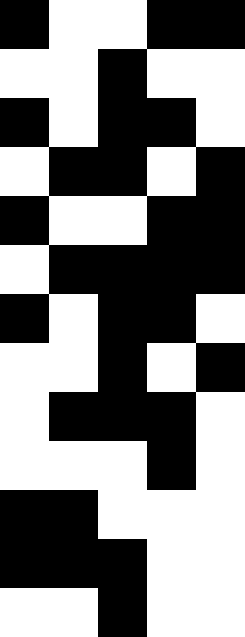[["black", "white", "white", "black", "black"], ["white", "white", "black", "white", "white"], ["black", "white", "black", "black", "white"], ["white", "black", "black", "white", "black"], ["black", "white", "white", "black", "black"], ["white", "black", "black", "black", "black"], ["black", "white", "black", "black", "white"], ["white", "white", "black", "white", "black"], ["white", "black", "black", "black", "white"], ["white", "white", "white", "black", "white"], ["black", "black", "white", "white", "white"], ["black", "black", "black", "white", "white"], ["white", "white", "black", "white", "white"]]